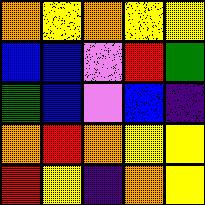[["orange", "yellow", "orange", "yellow", "yellow"], ["blue", "blue", "violet", "red", "green"], ["green", "blue", "violet", "blue", "indigo"], ["orange", "red", "orange", "yellow", "yellow"], ["red", "yellow", "indigo", "orange", "yellow"]]